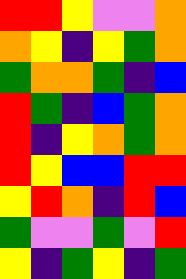[["red", "red", "yellow", "violet", "violet", "orange"], ["orange", "yellow", "indigo", "yellow", "green", "orange"], ["green", "orange", "orange", "green", "indigo", "blue"], ["red", "green", "indigo", "blue", "green", "orange"], ["red", "indigo", "yellow", "orange", "green", "orange"], ["red", "yellow", "blue", "blue", "red", "red"], ["yellow", "red", "orange", "indigo", "red", "blue"], ["green", "violet", "violet", "green", "violet", "red"], ["yellow", "indigo", "green", "yellow", "indigo", "green"]]